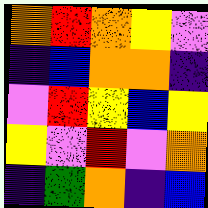[["orange", "red", "orange", "yellow", "violet"], ["indigo", "blue", "orange", "orange", "indigo"], ["violet", "red", "yellow", "blue", "yellow"], ["yellow", "violet", "red", "violet", "orange"], ["indigo", "green", "orange", "indigo", "blue"]]